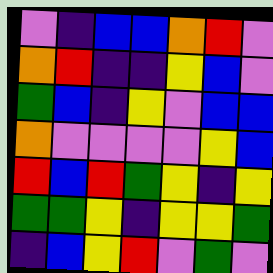[["violet", "indigo", "blue", "blue", "orange", "red", "violet"], ["orange", "red", "indigo", "indigo", "yellow", "blue", "violet"], ["green", "blue", "indigo", "yellow", "violet", "blue", "blue"], ["orange", "violet", "violet", "violet", "violet", "yellow", "blue"], ["red", "blue", "red", "green", "yellow", "indigo", "yellow"], ["green", "green", "yellow", "indigo", "yellow", "yellow", "green"], ["indigo", "blue", "yellow", "red", "violet", "green", "violet"]]